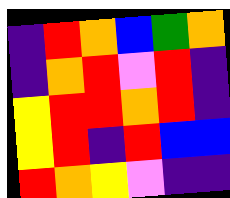[["indigo", "red", "orange", "blue", "green", "orange"], ["indigo", "orange", "red", "violet", "red", "indigo"], ["yellow", "red", "red", "orange", "red", "indigo"], ["yellow", "red", "indigo", "red", "blue", "blue"], ["red", "orange", "yellow", "violet", "indigo", "indigo"]]